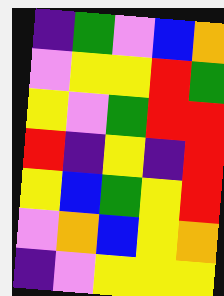[["indigo", "green", "violet", "blue", "orange"], ["violet", "yellow", "yellow", "red", "green"], ["yellow", "violet", "green", "red", "red"], ["red", "indigo", "yellow", "indigo", "red"], ["yellow", "blue", "green", "yellow", "red"], ["violet", "orange", "blue", "yellow", "orange"], ["indigo", "violet", "yellow", "yellow", "yellow"]]